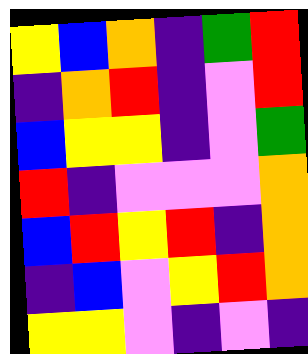[["yellow", "blue", "orange", "indigo", "green", "red"], ["indigo", "orange", "red", "indigo", "violet", "red"], ["blue", "yellow", "yellow", "indigo", "violet", "green"], ["red", "indigo", "violet", "violet", "violet", "orange"], ["blue", "red", "yellow", "red", "indigo", "orange"], ["indigo", "blue", "violet", "yellow", "red", "orange"], ["yellow", "yellow", "violet", "indigo", "violet", "indigo"]]